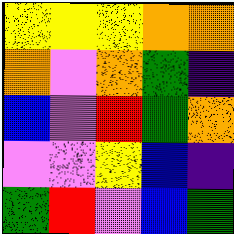[["yellow", "yellow", "yellow", "orange", "orange"], ["orange", "violet", "orange", "green", "indigo"], ["blue", "violet", "red", "green", "orange"], ["violet", "violet", "yellow", "blue", "indigo"], ["green", "red", "violet", "blue", "green"]]